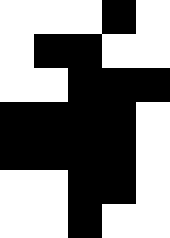[["white", "white", "white", "black", "white"], ["white", "black", "black", "white", "white"], ["white", "white", "black", "black", "black"], ["black", "black", "black", "black", "white"], ["black", "black", "black", "black", "white"], ["white", "white", "black", "black", "white"], ["white", "white", "black", "white", "white"]]